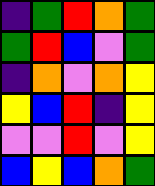[["indigo", "green", "red", "orange", "green"], ["green", "red", "blue", "violet", "green"], ["indigo", "orange", "violet", "orange", "yellow"], ["yellow", "blue", "red", "indigo", "yellow"], ["violet", "violet", "red", "violet", "yellow"], ["blue", "yellow", "blue", "orange", "green"]]